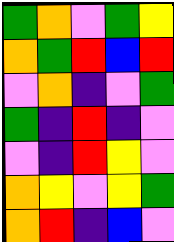[["green", "orange", "violet", "green", "yellow"], ["orange", "green", "red", "blue", "red"], ["violet", "orange", "indigo", "violet", "green"], ["green", "indigo", "red", "indigo", "violet"], ["violet", "indigo", "red", "yellow", "violet"], ["orange", "yellow", "violet", "yellow", "green"], ["orange", "red", "indigo", "blue", "violet"]]